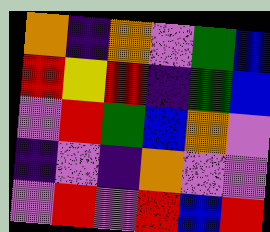[["orange", "indigo", "orange", "violet", "green", "blue"], ["red", "yellow", "red", "indigo", "green", "blue"], ["violet", "red", "green", "blue", "orange", "violet"], ["indigo", "violet", "indigo", "orange", "violet", "violet"], ["violet", "red", "violet", "red", "blue", "red"]]